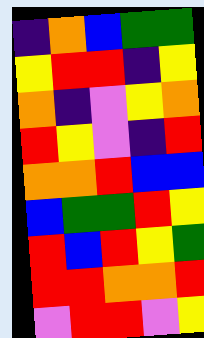[["indigo", "orange", "blue", "green", "green"], ["yellow", "red", "red", "indigo", "yellow"], ["orange", "indigo", "violet", "yellow", "orange"], ["red", "yellow", "violet", "indigo", "red"], ["orange", "orange", "red", "blue", "blue"], ["blue", "green", "green", "red", "yellow"], ["red", "blue", "red", "yellow", "green"], ["red", "red", "orange", "orange", "red"], ["violet", "red", "red", "violet", "yellow"]]